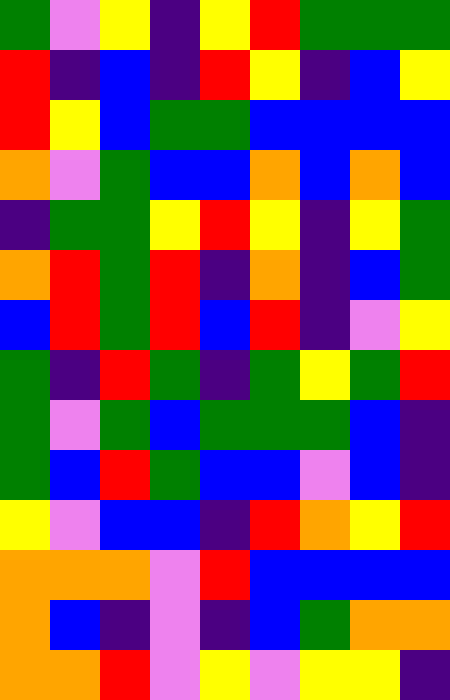[["green", "violet", "yellow", "indigo", "yellow", "red", "green", "green", "green"], ["red", "indigo", "blue", "indigo", "red", "yellow", "indigo", "blue", "yellow"], ["red", "yellow", "blue", "green", "green", "blue", "blue", "blue", "blue"], ["orange", "violet", "green", "blue", "blue", "orange", "blue", "orange", "blue"], ["indigo", "green", "green", "yellow", "red", "yellow", "indigo", "yellow", "green"], ["orange", "red", "green", "red", "indigo", "orange", "indigo", "blue", "green"], ["blue", "red", "green", "red", "blue", "red", "indigo", "violet", "yellow"], ["green", "indigo", "red", "green", "indigo", "green", "yellow", "green", "red"], ["green", "violet", "green", "blue", "green", "green", "green", "blue", "indigo"], ["green", "blue", "red", "green", "blue", "blue", "violet", "blue", "indigo"], ["yellow", "violet", "blue", "blue", "indigo", "red", "orange", "yellow", "red"], ["orange", "orange", "orange", "violet", "red", "blue", "blue", "blue", "blue"], ["orange", "blue", "indigo", "violet", "indigo", "blue", "green", "orange", "orange"], ["orange", "orange", "red", "violet", "yellow", "violet", "yellow", "yellow", "indigo"]]